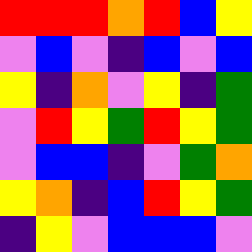[["red", "red", "red", "orange", "red", "blue", "yellow"], ["violet", "blue", "violet", "indigo", "blue", "violet", "blue"], ["yellow", "indigo", "orange", "violet", "yellow", "indigo", "green"], ["violet", "red", "yellow", "green", "red", "yellow", "green"], ["violet", "blue", "blue", "indigo", "violet", "green", "orange"], ["yellow", "orange", "indigo", "blue", "red", "yellow", "green"], ["indigo", "yellow", "violet", "blue", "blue", "blue", "violet"]]